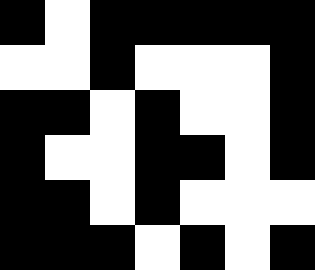[["black", "white", "black", "black", "black", "black", "black"], ["white", "white", "black", "white", "white", "white", "black"], ["black", "black", "white", "black", "white", "white", "black"], ["black", "white", "white", "black", "black", "white", "black"], ["black", "black", "white", "black", "white", "white", "white"], ["black", "black", "black", "white", "black", "white", "black"]]